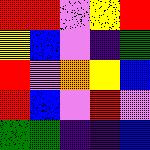[["red", "red", "violet", "yellow", "red"], ["yellow", "blue", "violet", "indigo", "green"], ["red", "violet", "orange", "yellow", "blue"], ["red", "blue", "violet", "red", "violet"], ["green", "green", "indigo", "indigo", "blue"]]